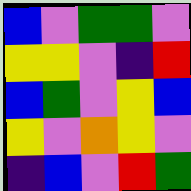[["blue", "violet", "green", "green", "violet"], ["yellow", "yellow", "violet", "indigo", "red"], ["blue", "green", "violet", "yellow", "blue"], ["yellow", "violet", "orange", "yellow", "violet"], ["indigo", "blue", "violet", "red", "green"]]